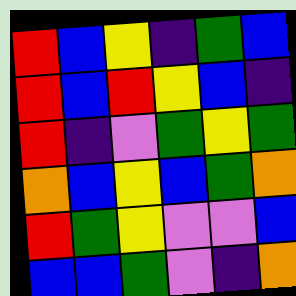[["red", "blue", "yellow", "indigo", "green", "blue"], ["red", "blue", "red", "yellow", "blue", "indigo"], ["red", "indigo", "violet", "green", "yellow", "green"], ["orange", "blue", "yellow", "blue", "green", "orange"], ["red", "green", "yellow", "violet", "violet", "blue"], ["blue", "blue", "green", "violet", "indigo", "orange"]]